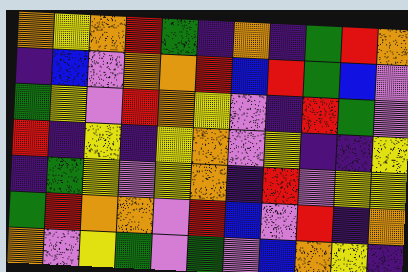[["orange", "yellow", "orange", "red", "green", "indigo", "orange", "indigo", "green", "red", "orange"], ["indigo", "blue", "violet", "orange", "orange", "red", "blue", "red", "green", "blue", "violet"], ["green", "yellow", "violet", "red", "orange", "yellow", "violet", "indigo", "red", "green", "violet"], ["red", "indigo", "yellow", "indigo", "yellow", "orange", "violet", "yellow", "indigo", "indigo", "yellow"], ["indigo", "green", "yellow", "violet", "yellow", "orange", "indigo", "red", "violet", "yellow", "yellow"], ["green", "red", "orange", "orange", "violet", "red", "blue", "violet", "red", "indigo", "orange"], ["orange", "violet", "yellow", "green", "violet", "green", "violet", "blue", "orange", "yellow", "indigo"]]